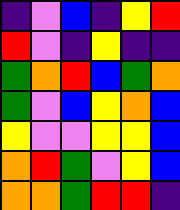[["indigo", "violet", "blue", "indigo", "yellow", "red"], ["red", "violet", "indigo", "yellow", "indigo", "indigo"], ["green", "orange", "red", "blue", "green", "orange"], ["green", "violet", "blue", "yellow", "orange", "blue"], ["yellow", "violet", "violet", "yellow", "yellow", "blue"], ["orange", "red", "green", "violet", "yellow", "blue"], ["orange", "orange", "green", "red", "red", "indigo"]]